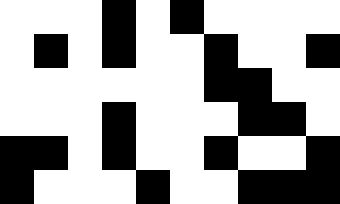[["white", "white", "white", "black", "white", "black", "white", "white", "white", "white"], ["white", "black", "white", "black", "white", "white", "black", "white", "white", "black"], ["white", "white", "white", "white", "white", "white", "black", "black", "white", "white"], ["white", "white", "white", "black", "white", "white", "white", "black", "black", "white"], ["black", "black", "white", "black", "white", "white", "black", "white", "white", "black"], ["black", "white", "white", "white", "black", "white", "white", "black", "black", "black"]]